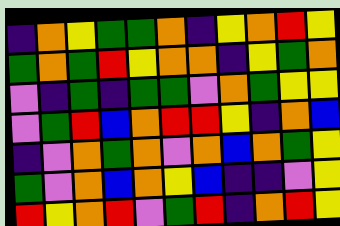[["indigo", "orange", "yellow", "green", "green", "orange", "indigo", "yellow", "orange", "red", "yellow"], ["green", "orange", "green", "red", "yellow", "orange", "orange", "indigo", "yellow", "green", "orange"], ["violet", "indigo", "green", "indigo", "green", "green", "violet", "orange", "green", "yellow", "yellow"], ["violet", "green", "red", "blue", "orange", "red", "red", "yellow", "indigo", "orange", "blue"], ["indigo", "violet", "orange", "green", "orange", "violet", "orange", "blue", "orange", "green", "yellow"], ["green", "violet", "orange", "blue", "orange", "yellow", "blue", "indigo", "indigo", "violet", "yellow"], ["red", "yellow", "orange", "red", "violet", "green", "red", "indigo", "orange", "red", "yellow"]]